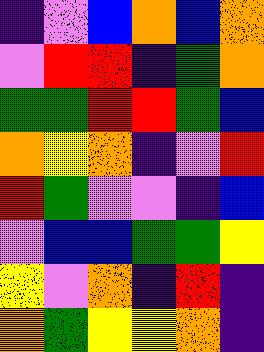[["indigo", "violet", "blue", "orange", "blue", "orange"], ["violet", "red", "red", "indigo", "green", "orange"], ["green", "green", "red", "red", "green", "blue"], ["orange", "yellow", "orange", "indigo", "violet", "red"], ["red", "green", "violet", "violet", "indigo", "blue"], ["violet", "blue", "blue", "green", "green", "yellow"], ["yellow", "violet", "orange", "indigo", "red", "indigo"], ["orange", "green", "yellow", "yellow", "orange", "indigo"]]